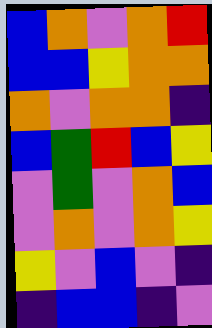[["blue", "orange", "violet", "orange", "red"], ["blue", "blue", "yellow", "orange", "orange"], ["orange", "violet", "orange", "orange", "indigo"], ["blue", "green", "red", "blue", "yellow"], ["violet", "green", "violet", "orange", "blue"], ["violet", "orange", "violet", "orange", "yellow"], ["yellow", "violet", "blue", "violet", "indigo"], ["indigo", "blue", "blue", "indigo", "violet"]]